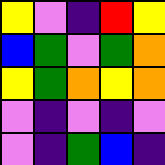[["yellow", "violet", "indigo", "red", "yellow"], ["blue", "green", "violet", "green", "orange"], ["yellow", "green", "orange", "yellow", "orange"], ["violet", "indigo", "violet", "indigo", "violet"], ["violet", "indigo", "green", "blue", "indigo"]]